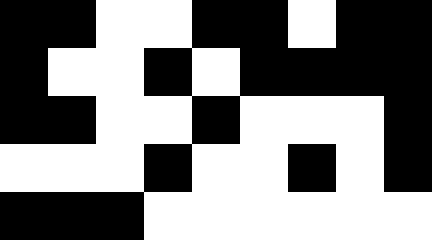[["black", "black", "white", "white", "black", "black", "white", "black", "black"], ["black", "white", "white", "black", "white", "black", "black", "black", "black"], ["black", "black", "white", "white", "black", "white", "white", "white", "black"], ["white", "white", "white", "black", "white", "white", "black", "white", "black"], ["black", "black", "black", "white", "white", "white", "white", "white", "white"]]